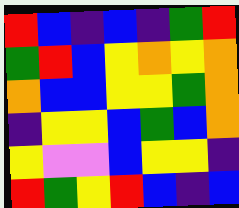[["red", "blue", "indigo", "blue", "indigo", "green", "red"], ["green", "red", "blue", "yellow", "orange", "yellow", "orange"], ["orange", "blue", "blue", "yellow", "yellow", "green", "orange"], ["indigo", "yellow", "yellow", "blue", "green", "blue", "orange"], ["yellow", "violet", "violet", "blue", "yellow", "yellow", "indigo"], ["red", "green", "yellow", "red", "blue", "indigo", "blue"]]